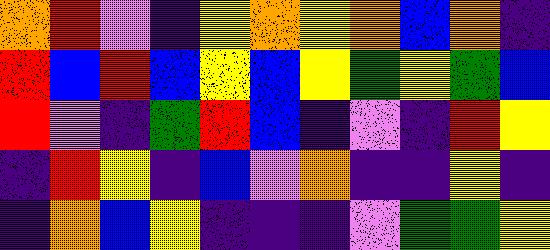[["orange", "red", "violet", "indigo", "yellow", "orange", "yellow", "orange", "blue", "orange", "indigo"], ["red", "blue", "red", "blue", "yellow", "blue", "yellow", "green", "yellow", "green", "blue"], ["red", "violet", "indigo", "green", "red", "blue", "indigo", "violet", "indigo", "red", "yellow"], ["indigo", "red", "yellow", "indigo", "blue", "violet", "orange", "indigo", "indigo", "yellow", "indigo"], ["indigo", "orange", "blue", "yellow", "indigo", "indigo", "indigo", "violet", "green", "green", "yellow"]]